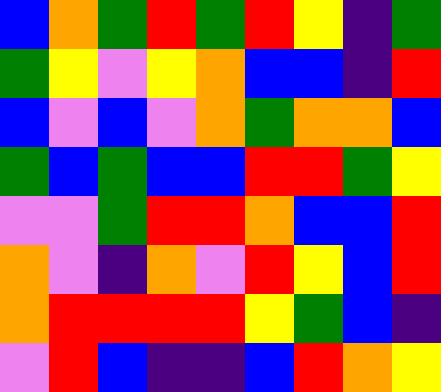[["blue", "orange", "green", "red", "green", "red", "yellow", "indigo", "green"], ["green", "yellow", "violet", "yellow", "orange", "blue", "blue", "indigo", "red"], ["blue", "violet", "blue", "violet", "orange", "green", "orange", "orange", "blue"], ["green", "blue", "green", "blue", "blue", "red", "red", "green", "yellow"], ["violet", "violet", "green", "red", "red", "orange", "blue", "blue", "red"], ["orange", "violet", "indigo", "orange", "violet", "red", "yellow", "blue", "red"], ["orange", "red", "red", "red", "red", "yellow", "green", "blue", "indigo"], ["violet", "red", "blue", "indigo", "indigo", "blue", "red", "orange", "yellow"]]